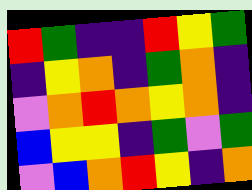[["red", "green", "indigo", "indigo", "red", "yellow", "green"], ["indigo", "yellow", "orange", "indigo", "green", "orange", "indigo"], ["violet", "orange", "red", "orange", "yellow", "orange", "indigo"], ["blue", "yellow", "yellow", "indigo", "green", "violet", "green"], ["violet", "blue", "orange", "red", "yellow", "indigo", "orange"]]